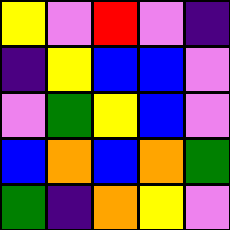[["yellow", "violet", "red", "violet", "indigo"], ["indigo", "yellow", "blue", "blue", "violet"], ["violet", "green", "yellow", "blue", "violet"], ["blue", "orange", "blue", "orange", "green"], ["green", "indigo", "orange", "yellow", "violet"]]